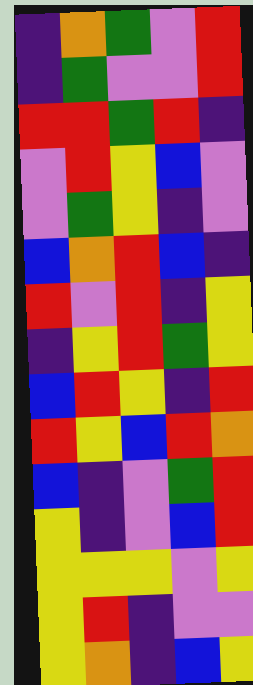[["indigo", "orange", "green", "violet", "red"], ["indigo", "green", "violet", "violet", "red"], ["red", "red", "green", "red", "indigo"], ["violet", "red", "yellow", "blue", "violet"], ["violet", "green", "yellow", "indigo", "violet"], ["blue", "orange", "red", "blue", "indigo"], ["red", "violet", "red", "indigo", "yellow"], ["indigo", "yellow", "red", "green", "yellow"], ["blue", "red", "yellow", "indigo", "red"], ["red", "yellow", "blue", "red", "orange"], ["blue", "indigo", "violet", "green", "red"], ["yellow", "indigo", "violet", "blue", "red"], ["yellow", "yellow", "yellow", "violet", "yellow"], ["yellow", "red", "indigo", "violet", "violet"], ["yellow", "orange", "indigo", "blue", "yellow"]]